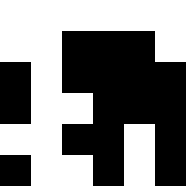[["white", "white", "white", "white", "white", "white"], ["white", "white", "black", "black", "black", "white"], ["black", "white", "black", "black", "black", "black"], ["black", "white", "white", "black", "black", "black"], ["white", "white", "black", "black", "white", "black"], ["black", "white", "white", "black", "white", "black"]]